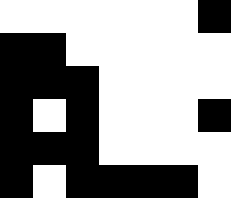[["white", "white", "white", "white", "white", "white", "black"], ["black", "black", "white", "white", "white", "white", "white"], ["black", "black", "black", "white", "white", "white", "white"], ["black", "white", "black", "white", "white", "white", "black"], ["black", "black", "black", "white", "white", "white", "white"], ["black", "white", "black", "black", "black", "black", "white"]]